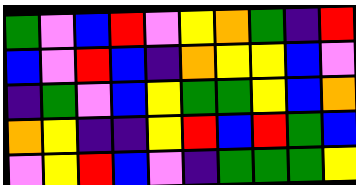[["green", "violet", "blue", "red", "violet", "yellow", "orange", "green", "indigo", "red"], ["blue", "violet", "red", "blue", "indigo", "orange", "yellow", "yellow", "blue", "violet"], ["indigo", "green", "violet", "blue", "yellow", "green", "green", "yellow", "blue", "orange"], ["orange", "yellow", "indigo", "indigo", "yellow", "red", "blue", "red", "green", "blue"], ["violet", "yellow", "red", "blue", "violet", "indigo", "green", "green", "green", "yellow"]]